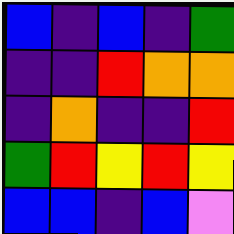[["blue", "indigo", "blue", "indigo", "green"], ["indigo", "indigo", "red", "orange", "orange"], ["indigo", "orange", "indigo", "indigo", "red"], ["green", "red", "yellow", "red", "yellow"], ["blue", "blue", "indigo", "blue", "violet"]]